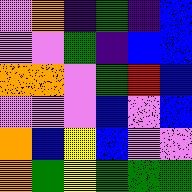[["violet", "orange", "indigo", "green", "indigo", "blue"], ["violet", "violet", "green", "indigo", "blue", "blue"], ["orange", "orange", "violet", "green", "red", "blue"], ["violet", "violet", "violet", "blue", "violet", "blue"], ["orange", "blue", "yellow", "blue", "violet", "violet"], ["orange", "green", "yellow", "green", "green", "green"]]